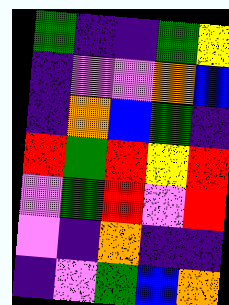[["green", "indigo", "indigo", "green", "yellow"], ["indigo", "violet", "violet", "orange", "blue"], ["indigo", "orange", "blue", "green", "indigo"], ["red", "green", "red", "yellow", "red"], ["violet", "green", "red", "violet", "red"], ["violet", "indigo", "orange", "indigo", "indigo"], ["indigo", "violet", "green", "blue", "orange"]]